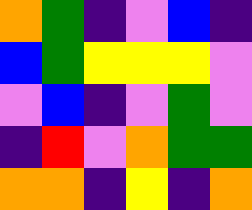[["orange", "green", "indigo", "violet", "blue", "indigo"], ["blue", "green", "yellow", "yellow", "yellow", "violet"], ["violet", "blue", "indigo", "violet", "green", "violet"], ["indigo", "red", "violet", "orange", "green", "green"], ["orange", "orange", "indigo", "yellow", "indigo", "orange"]]